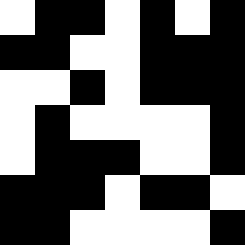[["white", "black", "black", "white", "black", "white", "black"], ["black", "black", "white", "white", "black", "black", "black"], ["white", "white", "black", "white", "black", "black", "black"], ["white", "black", "white", "white", "white", "white", "black"], ["white", "black", "black", "black", "white", "white", "black"], ["black", "black", "black", "white", "black", "black", "white"], ["black", "black", "white", "white", "white", "white", "black"]]